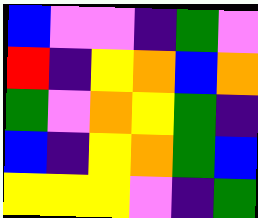[["blue", "violet", "violet", "indigo", "green", "violet"], ["red", "indigo", "yellow", "orange", "blue", "orange"], ["green", "violet", "orange", "yellow", "green", "indigo"], ["blue", "indigo", "yellow", "orange", "green", "blue"], ["yellow", "yellow", "yellow", "violet", "indigo", "green"]]